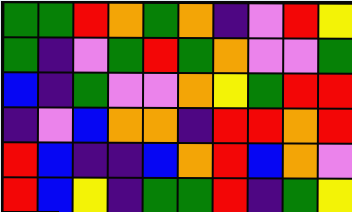[["green", "green", "red", "orange", "green", "orange", "indigo", "violet", "red", "yellow"], ["green", "indigo", "violet", "green", "red", "green", "orange", "violet", "violet", "green"], ["blue", "indigo", "green", "violet", "violet", "orange", "yellow", "green", "red", "red"], ["indigo", "violet", "blue", "orange", "orange", "indigo", "red", "red", "orange", "red"], ["red", "blue", "indigo", "indigo", "blue", "orange", "red", "blue", "orange", "violet"], ["red", "blue", "yellow", "indigo", "green", "green", "red", "indigo", "green", "yellow"]]